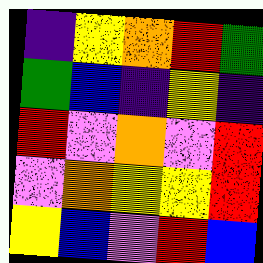[["indigo", "yellow", "orange", "red", "green"], ["green", "blue", "indigo", "yellow", "indigo"], ["red", "violet", "orange", "violet", "red"], ["violet", "orange", "yellow", "yellow", "red"], ["yellow", "blue", "violet", "red", "blue"]]